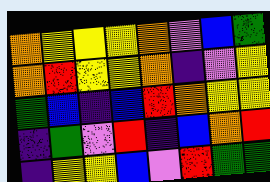[["orange", "yellow", "yellow", "yellow", "orange", "violet", "blue", "green"], ["orange", "red", "yellow", "yellow", "orange", "indigo", "violet", "yellow"], ["green", "blue", "indigo", "blue", "red", "orange", "yellow", "yellow"], ["indigo", "green", "violet", "red", "indigo", "blue", "orange", "red"], ["indigo", "yellow", "yellow", "blue", "violet", "red", "green", "green"]]